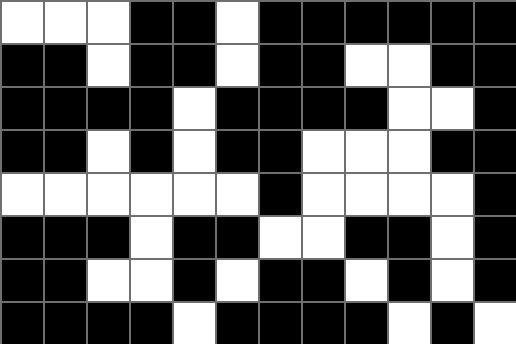[["white", "white", "white", "black", "black", "white", "black", "black", "black", "black", "black", "black"], ["black", "black", "white", "black", "black", "white", "black", "black", "white", "white", "black", "black"], ["black", "black", "black", "black", "white", "black", "black", "black", "black", "white", "white", "black"], ["black", "black", "white", "black", "white", "black", "black", "white", "white", "white", "black", "black"], ["white", "white", "white", "white", "white", "white", "black", "white", "white", "white", "white", "black"], ["black", "black", "black", "white", "black", "black", "white", "white", "black", "black", "white", "black"], ["black", "black", "white", "white", "black", "white", "black", "black", "white", "black", "white", "black"], ["black", "black", "black", "black", "white", "black", "black", "black", "black", "white", "black", "white"]]